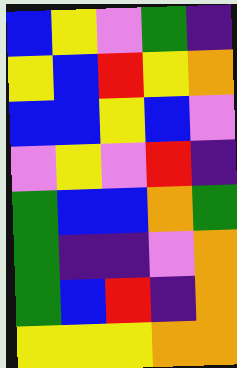[["blue", "yellow", "violet", "green", "indigo"], ["yellow", "blue", "red", "yellow", "orange"], ["blue", "blue", "yellow", "blue", "violet"], ["violet", "yellow", "violet", "red", "indigo"], ["green", "blue", "blue", "orange", "green"], ["green", "indigo", "indigo", "violet", "orange"], ["green", "blue", "red", "indigo", "orange"], ["yellow", "yellow", "yellow", "orange", "orange"]]